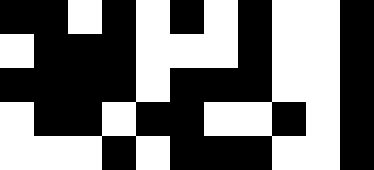[["black", "black", "white", "black", "white", "black", "white", "black", "white", "white", "black"], ["white", "black", "black", "black", "white", "white", "white", "black", "white", "white", "black"], ["black", "black", "black", "black", "white", "black", "black", "black", "white", "white", "black"], ["white", "black", "black", "white", "black", "black", "white", "white", "black", "white", "black"], ["white", "white", "white", "black", "white", "black", "black", "black", "white", "white", "black"]]